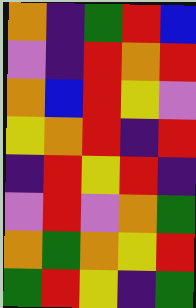[["orange", "indigo", "green", "red", "blue"], ["violet", "indigo", "red", "orange", "red"], ["orange", "blue", "red", "yellow", "violet"], ["yellow", "orange", "red", "indigo", "red"], ["indigo", "red", "yellow", "red", "indigo"], ["violet", "red", "violet", "orange", "green"], ["orange", "green", "orange", "yellow", "red"], ["green", "red", "yellow", "indigo", "green"]]